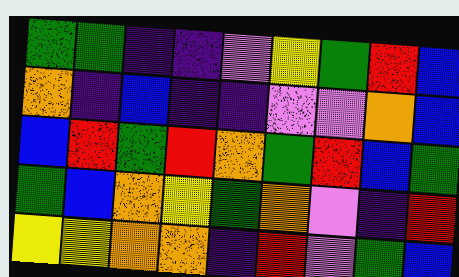[["green", "green", "indigo", "indigo", "violet", "yellow", "green", "red", "blue"], ["orange", "indigo", "blue", "indigo", "indigo", "violet", "violet", "orange", "blue"], ["blue", "red", "green", "red", "orange", "green", "red", "blue", "green"], ["green", "blue", "orange", "yellow", "green", "orange", "violet", "indigo", "red"], ["yellow", "yellow", "orange", "orange", "indigo", "red", "violet", "green", "blue"]]